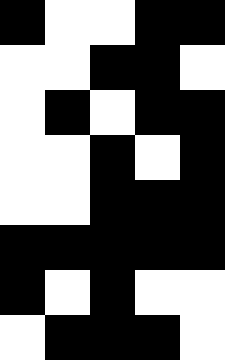[["black", "white", "white", "black", "black"], ["white", "white", "black", "black", "white"], ["white", "black", "white", "black", "black"], ["white", "white", "black", "white", "black"], ["white", "white", "black", "black", "black"], ["black", "black", "black", "black", "black"], ["black", "white", "black", "white", "white"], ["white", "black", "black", "black", "white"]]